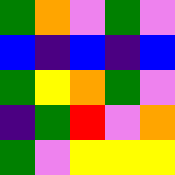[["green", "orange", "violet", "green", "violet"], ["blue", "indigo", "blue", "indigo", "blue"], ["green", "yellow", "orange", "green", "violet"], ["indigo", "green", "red", "violet", "orange"], ["green", "violet", "yellow", "yellow", "yellow"]]